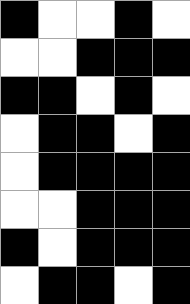[["black", "white", "white", "black", "white"], ["white", "white", "black", "black", "black"], ["black", "black", "white", "black", "white"], ["white", "black", "black", "white", "black"], ["white", "black", "black", "black", "black"], ["white", "white", "black", "black", "black"], ["black", "white", "black", "black", "black"], ["white", "black", "black", "white", "black"]]